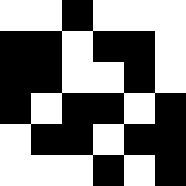[["white", "white", "black", "white", "white", "white"], ["black", "black", "white", "black", "black", "white"], ["black", "black", "white", "white", "black", "white"], ["black", "white", "black", "black", "white", "black"], ["white", "black", "black", "white", "black", "black"], ["white", "white", "white", "black", "white", "black"]]